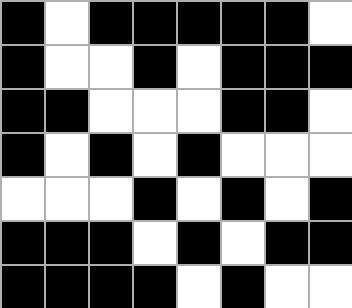[["black", "white", "black", "black", "black", "black", "black", "white"], ["black", "white", "white", "black", "white", "black", "black", "black"], ["black", "black", "white", "white", "white", "black", "black", "white"], ["black", "white", "black", "white", "black", "white", "white", "white"], ["white", "white", "white", "black", "white", "black", "white", "black"], ["black", "black", "black", "white", "black", "white", "black", "black"], ["black", "black", "black", "black", "white", "black", "white", "white"]]